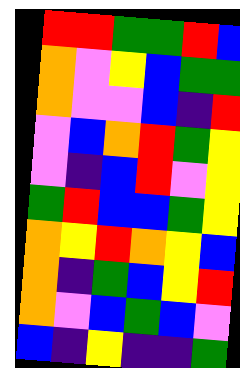[["red", "red", "green", "green", "red", "blue"], ["orange", "violet", "yellow", "blue", "green", "green"], ["orange", "violet", "violet", "blue", "indigo", "red"], ["violet", "blue", "orange", "red", "green", "yellow"], ["violet", "indigo", "blue", "red", "violet", "yellow"], ["green", "red", "blue", "blue", "green", "yellow"], ["orange", "yellow", "red", "orange", "yellow", "blue"], ["orange", "indigo", "green", "blue", "yellow", "red"], ["orange", "violet", "blue", "green", "blue", "violet"], ["blue", "indigo", "yellow", "indigo", "indigo", "green"]]